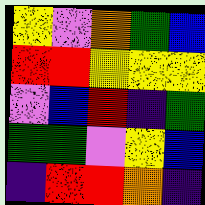[["yellow", "violet", "orange", "green", "blue"], ["red", "red", "yellow", "yellow", "yellow"], ["violet", "blue", "red", "indigo", "green"], ["green", "green", "violet", "yellow", "blue"], ["indigo", "red", "red", "orange", "indigo"]]